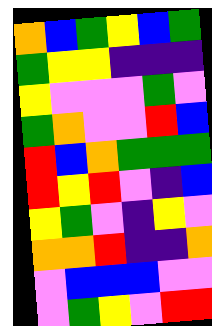[["orange", "blue", "green", "yellow", "blue", "green"], ["green", "yellow", "yellow", "indigo", "indigo", "indigo"], ["yellow", "violet", "violet", "violet", "green", "violet"], ["green", "orange", "violet", "violet", "red", "blue"], ["red", "blue", "orange", "green", "green", "green"], ["red", "yellow", "red", "violet", "indigo", "blue"], ["yellow", "green", "violet", "indigo", "yellow", "violet"], ["orange", "orange", "red", "indigo", "indigo", "orange"], ["violet", "blue", "blue", "blue", "violet", "violet"], ["violet", "green", "yellow", "violet", "red", "red"]]